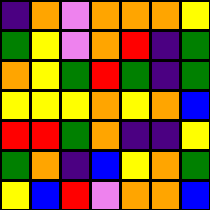[["indigo", "orange", "violet", "orange", "orange", "orange", "yellow"], ["green", "yellow", "violet", "orange", "red", "indigo", "green"], ["orange", "yellow", "green", "red", "green", "indigo", "green"], ["yellow", "yellow", "yellow", "orange", "yellow", "orange", "blue"], ["red", "red", "green", "orange", "indigo", "indigo", "yellow"], ["green", "orange", "indigo", "blue", "yellow", "orange", "green"], ["yellow", "blue", "red", "violet", "orange", "orange", "blue"]]